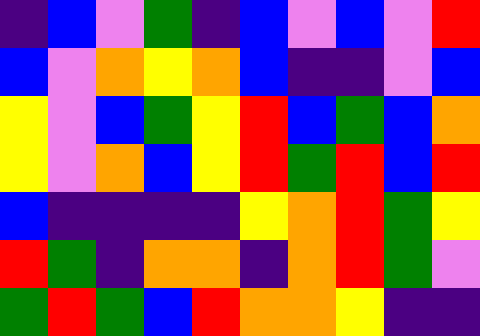[["indigo", "blue", "violet", "green", "indigo", "blue", "violet", "blue", "violet", "red"], ["blue", "violet", "orange", "yellow", "orange", "blue", "indigo", "indigo", "violet", "blue"], ["yellow", "violet", "blue", "green", "yellow", "red", "blue", "green", "blue", "orange"], ["yellow", "violet", "orange", "blue", "yellow", "red", "green", "red", "blue", "red"], ["blue", "indigo", "indigo", "indigo", "indigo", "yellow", "orange", "red", "green", "yellow"], ["red", "green", "indigo", "orange", "orange", "indigo", "orange", "red", "green", "violet"], ["green", "red", "green", "blue", "red", "orange", "orange", "yellow", "indigo", "indigo"]]